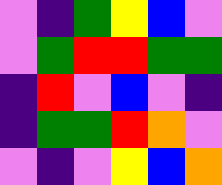[["violet", "indigo", "green", "yellow", "blue", "violet"], ["violet", "green", "red", "red", "green", "green"], ["indigo", "red", "violet", "blue", "violet", "indigo"], ["indigo", "green", "green", "red", "orange", "violet"], ["violet", "indigo", "violet", "yellow", "blue", "orange"]]